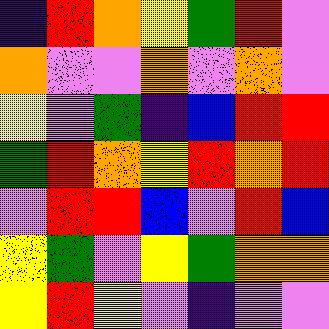[["indigo", "red", "orange", "yellow", "green", "red", "violet"], ["orange", "violet", "violet", "orange", "violet", "orange", "violet"], ["yellow", "violet", "green", "indigo", "blue", "red", "red"], ["green", "red", "orange", "yellow", "red", "orange", "red"], ["violet", "red", "red", "blue", "violet", "red", "blue"], ["yellow", "green", "violet", "yellow", "green", "orange", "orange"], ["yellow", "red", "yellow", "violet", "indigo", "violet", "violet"]]